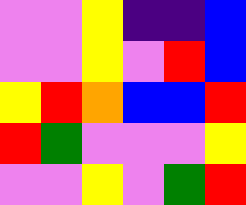[["violet", "violet", "yellow", "indigo", "indigo", "blue"], ["violet", "violet", "yellow", "violet", "red", "blue"], ["yellow", "red", "orange", "blue", "blue", "red"], ["red", "green", "violet", "violet", "violet", "yellow"], ["violet", "violet", "yellow", "violet", "green", "red"]]